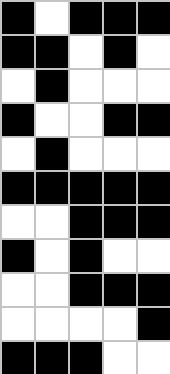[["black", "white", "black", "black", "black"], ["black", "black", "white", "black", "white"], ["white", "black", "white", "white", "white"], ["black", "white", "white", "black", "black"], ["white", "black", "white", "white", "white"], ["black", "black", "black", "black", "black"], ["white", "white", "black", "black", "black"], ["black", "white", "black", "white", "white"], ["white", "white", "black", "black", "black"], ["white", "white", "white", "white", "black"], ["black", "black", "black", "white", "white"]]